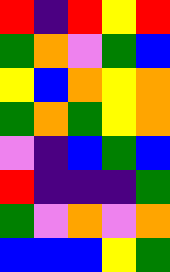[["red", "indigo", "red", "yellow", "red"], ["green", "orange", "violet", "green", "blue"], ["yellow", "blue", "orange", "yellow", "orange"], ["green", "orange", "green", "yellow", "orange"], ["violet", "indigo", "blue", "green", "blue"], ["red", "indigo", "indigo", "indigo", "green"], ["green", "violet", "orange", "violet", "orange"], ["blue", "blue", "blue", "yellow", "green"]]